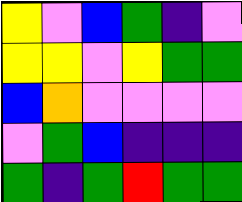[["yellow", "violet", "blue", "green", "indigo", "violet"], ["yellow", "yellow", "violet", "yellow", "green", "green"], ["blue", "orange", "violet", "violet", "violet", "violet"], ["violet", "green", "blue", "indigo", "indigo", "indigo"], ["green", "indigo", "green", "red", "green", "green"]]